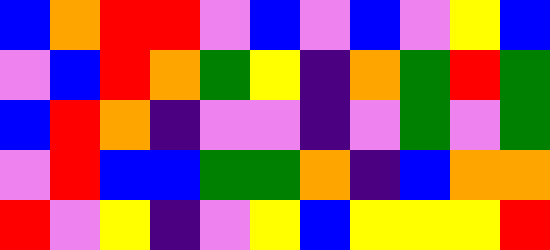[["blue", "orange", "red", "red", "violet", "blue", "violet", "blue", "violet", "yellow", "blue"], ["violet", "blue", "red", "orange", "green", "yellow", "indigo", "orange", "green", "red", "green"], ["blue", "red", "orange", "indigo", "violet", "violet", "indigo", "violet", "green", "violet", "green"], ["violet", "red", "blue", "blue", "green", "green", "orange", "indigo", "blue", "orange", "orange"], ["red", "violet", "yellow", "indigo", "violet", "yellow", "blue", "yellow", "yellow", "yellow", "red"]]